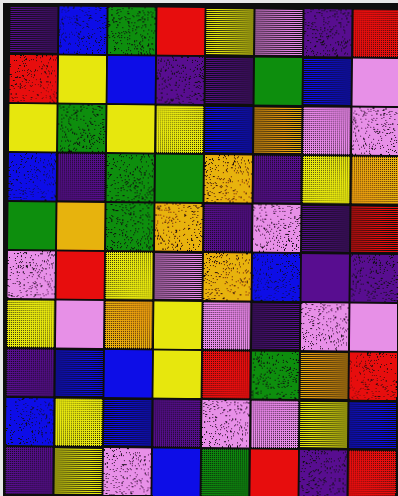[["indigo", "blue", "green", "red", "yellow", "violet", "indigo", "red"], ["red", "yellow", "blue", "indigo", "indigo", "green", "blue", "violet"], ["yellow", "green", "yellow", "yellow", "blue", "orange", "violet", "violet"], ["blue", "indigo", "green", "green", "orange", "indigo", "yellow", "orange"], ["green", "orange", "green", "orange", "indigo", "violet", "indigo", "red"], ["violet", "red", "yellow", "violet", "orange", "blue", "indigo", "indigo"], ["yellow", "violet", "orange", "yellow", "violet", "indigo", "violet", "violet"], ["indigo", "blue", "blue", "yellow", "red", "green", "orange", "red"], ["blue", "yellow", "blue", "indigo", "violet", "violet", "yellow", "blue"], ["indigo", "yellow", "violet", "blue", "green", "red", "indigo", "red"]]